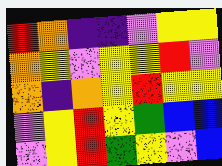[["red", "orange", "indigo", "indigo", "violet", "yellow", "yellow"], ["orange", "yellow", "violet", "yellow", "yellow", "red", "violet"], ["orange", "indigo", "orange", "yellow", "red", "yellow", "yellow"], ["violet", "yellow", "red", "yellow", "green", "blue", "blue"], ["violet", "yellow", "red", "green", "yellow", "violet", "blue"]]